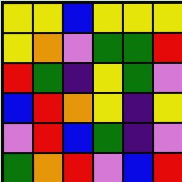[["yellow", "yellow", "blue", "yellow", "yellow", "yellow"], ["yellow", "orange", "violet", "green", "green", "red"], ["red", "green", "indigo", "yellow", "green", "violet"], ["blue", "red", "orange", "yellow", "indigo", "yellow"], ["violet", "red", "blue", "green", "indigo", "violet"], ["green", "orange", "red", "violet", "blue", "red"]]